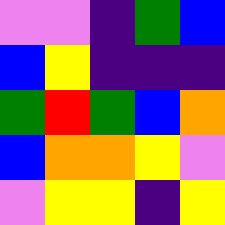[["violet", "violet", "indigo", "green", "blue"], ["blue", "yellow", "indigo", "indigo", "indigo"], ["green", "red", "green", "blue", "orange"], ["blue", "orange", "orange", "yellow", "violet"], ["violet", "yellow", "yellow", "indigo", "yellow"]]